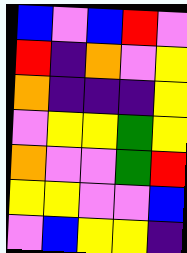[["blue", "violet", "blue", "red", "violet"], ["red", "indigo", "orange", "violet", "yellow"], ["orange", "indigo", "indigo", "indigo", "yellow"], ["violet", "yellow", "yellow", "green", "yellow"], ["orange", "violet", "violet", "green", "red"], ["yellow", "yellow", "violet", "violet", "blue"], ["violet", "blue", "yellow", "yellow", "indigo"]]